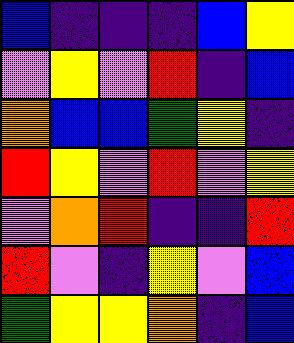[["blue", "indigo", "indigo", "indigo", "blue", "yellow"], ["violet", "yellow", "violet", "red", "indigo", "blue"], ["orange", "blue", "blue", "green", "yellow", "indigo"], ["red", "yellow", "violet", "red", "violet", "yellow"], ["violet", "orange", "red", "indigo", "indigo", "red"], ["red", "violet", "indigo", "yellow", "violet", "blue"], ["green", "yellow", "yellow", "orange", "indigo", "blue"]]